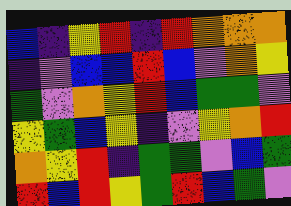[["blue", "indigo", "yellow", "red", "indigo", "red", "orange", "orange", "orange"], ["indigo", "violet", "blue", "blue", "red", "blue", "violet", "orange", "yellow"], ["green", "violet", "orange", "yellow", "red", "blue", "green", "green", "violet"], ["yellow", "green", "blue", "yellow", "indigo", "violet", "yellow", "orange", "red"], ["orange", "yellow", "red", "indigo", "green", "green", "violet", "blue", "green"], ["red", "blue", "red", "yellow", "green", "red", "blue", "green", "violet"]]